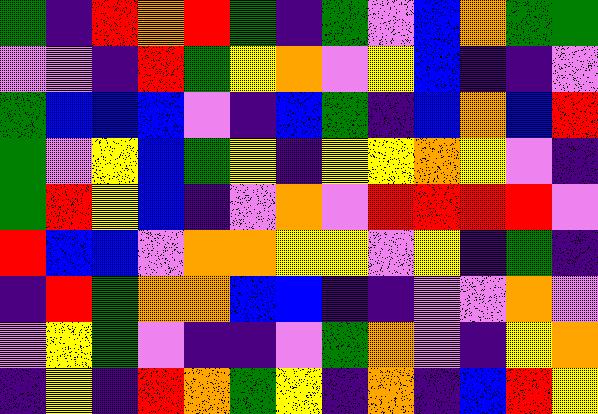[["green", "indigo", "red", "orange", "red", "green", "indigo", "green", "violet", "blue", "orange", "green", "green"], ["violet", "violet", "indigo", "red", "green", "yellow", "orange", "violet", "yellow", "blue", "indigo", "indigo", "violet"], ["green", "blue", "blue", "blue", "violet", "indigo", "blue", "green", "indigo", "blue", "orange", "blue", "red"], ["green", "violet", "yellow", "blue", "green", "yellow", "indigo", "yellow", "yellow", "orange", "yellow", "violet", "indigo"], ["green", "red", "yellow", "blue", "indigo", "violet", "orange", "violet", "red", "red", "red", "red", "violet"], ["red", "blue", "blue", "violet", "orange", "orange", "yellow", "yellow", "violet", "yellow", "indigo", "green", "indigo"], ["indigo", "red", "green", "orange", "orange", "blue", "blue", "indigo", "indigo", "violet", "violet", "orange", "violet"], ["violet", "yellow", "green", "violet", "indigo", "indigo", "violet", "green", "orange", "violet", "indigo", "yellow", "orange"], ["indigo", "yellow", "indigo", "red", "orange", "green", "yellow", "indigo", "orange", "indigo", "blue", "red", "yellow"]]